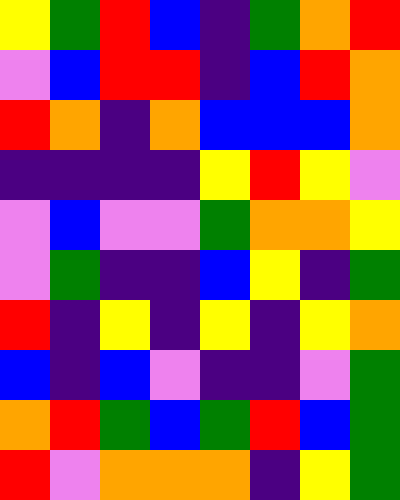[["yellow", "green", "red", "blue", "indigo", "green", "orange", "red"], ["violet", "blue", "red", "red", "indigo", "blue", "red", "orange"], ["red", "orange", "indigo", "orange", "blue", "blue", "blue", "orange"], ["indigo", "indigo", "indigo", "indigo", "yellow", "red", "yellow", "violet"], ["violet", "blue", "violet", "violet", "green", "orange", "orange", "yellow"], ["violet", "green", "indigo", "indigo", "blue", "yellow", "indigo", "green"], ["red", "indigo", "yellow", "indigo", "yellow", "indigo", "yellow", "orange"], ["blue", "indigo", "blue", "violet", "indigo", "indigo", "violet", "green"], ["orange", "red", "green", "blue", "green", "red", "blue", "green"], ["red", "violet", "orange", "orange", "orange", "indigo", "yellow", "green"]]